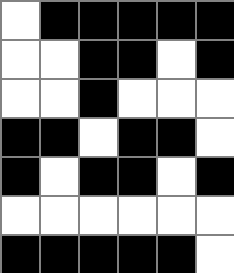[["white", "black", "black", "black", "black", "black"], ["white", "white", "black", "black", "white", "black"], ["white", "white", "black", "white", "white", "white"], ["black", "black", "white", "black", "black", "white"], ["black", "white", "black", "black", "white", "black"], ["white", "white", "white", "white", "white", "white"], ["black", "black", "black", "black", "black", "white"]]